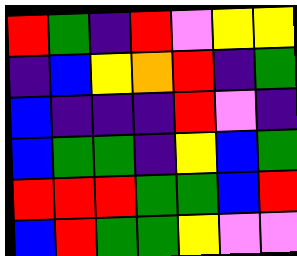[["red", "green", "indigo", "red", "violet", "yellow", "yellow"], ["indigo", "blue", "yellow", "orange", "red", "indigo", "green"], ["blue", "indigo", "indigo", "indigo", "red", "violet", "indigo"], ["blue", "green", "green", "indigo", "yellow", "blue", "green"], ["red", "red", "red", "green", "green", "blue", "red"], ["blue", "red", "green", "green", "yellow", "violet", "violet"]]